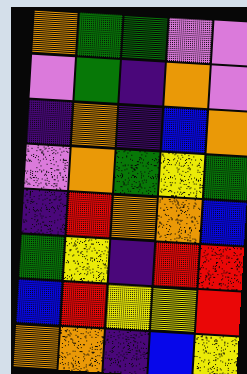[["orange", "green", "green", "violet", "violet"], ["violet", "green", "indigo", "orange", "violet"], ["indigo", "orange", "indigo", "blue", "orange"], ["violet", "orange", "green", "yellow", "green"], ["indigo", "red", "orange", "orange", "blue"], ["green", "yellow", "indigo", "red", "red"], ["blue", "red", "yellow", "yellow", "red"], ["orange", "orange", "indigo", "blue", "yellow"]]